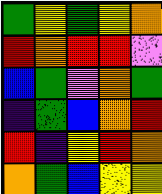[["green", "yellow", "green", "yellow", "orange"], ["red", "orange", "red", "red", "violet"], ["blue", "green", "violet", "orange", "green"], ["indigo", "green", "blue", "orange", "red"], ["red", "indigo", "yellow", "red", "orange"], ["orange", "green", "blue", "yellow", "yellow"]]